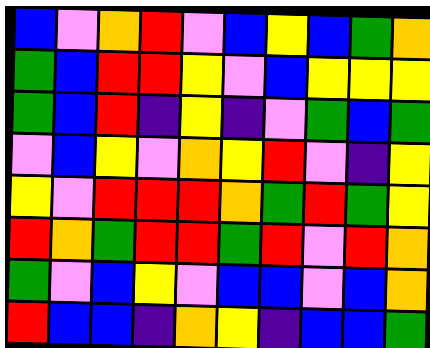[["blue", "violet", "orange", "red", "violet", "blue", "yellow", "blue", "green", "orange"], ["green", "blue", "red", "red", "yellow", "violet", "blue", "yellow", "yellow", "yellow"], ["green", "blue", "red", "indigo", "yellow", "indigo", "violet", "green", "blue", "green"], ["violet", "blue", "yellow", "violet", "orange", "yellow", "red", "violet", "indigo", "yellow"], ["yellow", "violet", "red", "red", "red", "orange", "green", "red", "green", "yellow"], ["red", "orange", "green", "red", "red", "green", "red", "violet", "red", "orange"], ["green", "violet", "blue", "yellow", "violet", "blue", "blue", "violet", "blue", "orange"], ["red", "blue", "blue", "indigo", "orange", "yellow", "indigo", "blue", "blue", "green"]]